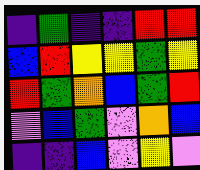[["indigo", "green", "indigo", "indigo", "red", "red"], ["blue", "red", "yellow", "yellow", "green", "yellow"], ["red", "green", "orange", "blue", "green", "red"], ["violet", "blue", "green", "violet", "orange", "blue"], ["indigo", "indigo", "blue", "violet", "yellow", "violet"]]